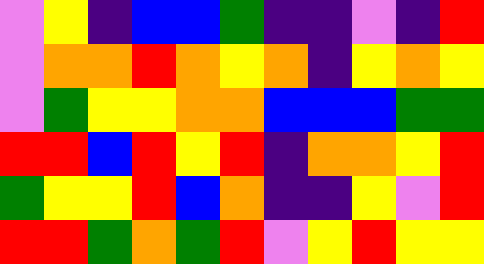[["violet", "yellow", "indigo", "blue", "blue", "green", "indigo", "indigo", "violet", "indigo", "red"], ["violet", "orange", "orange", "red", "orange", "yellow", "orange", "indigo", "yellow", "orange", "yellow"], ["violet", "green", "yellow", "yellow", "orange", "orange", "blue", "blue", "blue", "green", "green"], ["red", "red", "blue", "red", "yellow", "red", "indigo", "orange", "orange", "yellow", "red"], ["green", "yellow", "yellow", "red", "blue", "orange", "indigo", "indigo", "yellow", "violet", "red"], ["red", "red", "green", "orange", "green", "red", "violet", "yellow", "red", "yellow", "yellow"]]